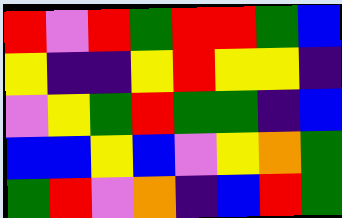[["red", "violet", "red", "green", "red", "red", "green", "blue"], ["yellow", "indigo", "indigo", "yellow", "red", "yellow", "yellow", "indigo"], ["violet", "yellow", "green", "red", "green", "green", "indigo", "blue"], ["blue", "blue", "yellow", "blue", "violet", "yellow", "orange", "green"], ["green", "red", "violet", "orange", "indigo", "blue", "red", "green"]]